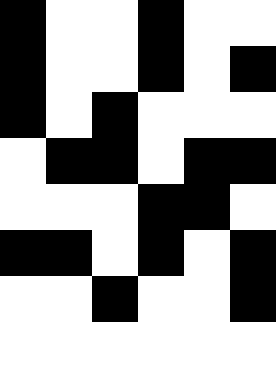[["black", "white", "white", "black", "white", "white"], ["black", "white", "white", "black", "white", "black"], ["black", "white", "black", "white", "white", "white"], ["white", "black", "black", "white", "black", "black"], ["white", "white", "white", "black", "black", "white"], ["black", "black", "white", "black", "white", "black"], ["white", "white", "black", "white", "white", "black"], ["white", "white", "white", "white", "white", "white"]]